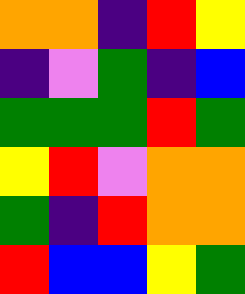[["orange", "orange", "indigo", "red", "yellow"], ["indigo", "violet", "green", "indigo", "blue"], ["green", "green", "green", "red", "green"], ["yellow", "red", "violet", "orange", "orange"], ["green", "indigo", "red", "orange", "orange"], ["red", "blue", "blue", "yellow", "green"]]